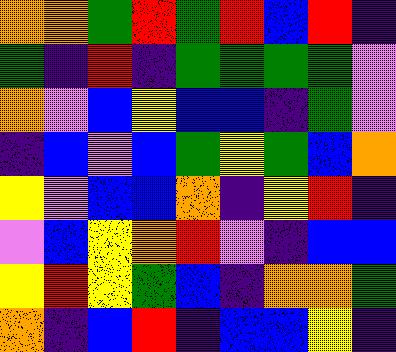[["orange", "orange", "green", "red", "green", "red", "blue", "red", "indigo"], ["green", "indigo", "red", "indigo", "green", "green", "green", "green", "violet"], ["orange", "violet", "blue", "yellow", "blue", "blue", "indigo", "green", "violet"], ["indigo", "blue", "violet", "blue", "green", "yellow", "green", "blue", "orange"], ["yellow", "violet", "blue", "blue", "orange", "indigo", "yellow", "red", "indigo"], ["violet", "blue", "yellow", "orange", "red", "violet", "indigo", "blue", "blue"], ["yellow", "red", "yellow", "green", "blue", "indigo", "orange", "orange", "green"], ["orange", "indigo", "blue", "red", "indigo", "blue", "blue", "yellow", "indigo"]]